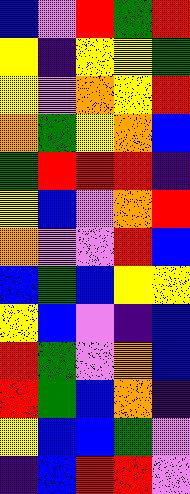[["blue", "violet", "red", "green", "red"], ["yellow", "indigo", "yellow", "yellow", "green"], ["yellow", "violet", "orange", "yellow", "red"], ["orange", "green", "yellow", "orange", "blue"], ["green", "red", "red", "red", "indigo"], ["yellow", "blue", "violet", "orange", "red"], ["orange", "violet", "violet", "red", "blue"], ["blue", "green", "blue", "yellow", "yellow"], ["yellow", "blue", "violet", "indigo", "blue"], ["red", "green", "violet", "orange", "blue"], ["red", "green", "blue", "orange", "indigo"], ["yellow", "blue", "blue", "green", "violet"], ["indigo", "blue", "red", "red", "violet"]]